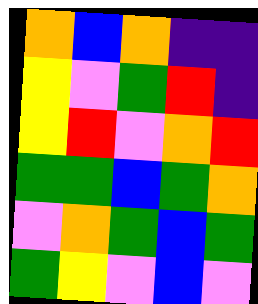[["orange", "blue", "orange", "indigo", "indigo"], ["yellow", "violet", "green", "red", "indigo"], ["yellow", "red", "violet", "orange", "red"], ["green", "green", "blue", "green", "orange"], ["violet", "orange", "green", "blue", "green"], ["green", "yellow", "violet", "blue", "violet"]]